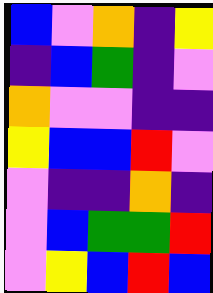[["blue", "violet", "orange", "indigo", "yellow"], ["indigo", "blue", "green", "indigo", "violet"], ["orange", "violet", "violet", "indigo", "indigo"], ["yellow", "blue", "blue", "red", "violet"], ["violet", "indigo", "indigo", "orange", "indigo"], ["violet", "blue", "green", "green", "red"], ["violet", "yellow", "blue", "red", "blue"]]